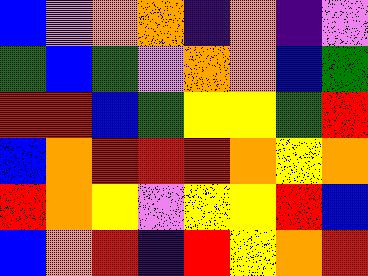[["blue", "violet", "orange", "orange", "indigo", "orange", "indigo", "violet"], ["green", "blue", "green", "violet", "orange", "orange", "blue", "green"], ["red", "red", "blue", "green", "yellow", "yellow", "green", "red"], ["blue", "orange", "red", "red", "red", "orange", "yellow", "orange"], ["red", "orange", "yellow", "violet", "yellow", "yellow", "red", "blue"], ["blue", "orange", "red", "indigo", "red", "yellow", "orange", "red"]]